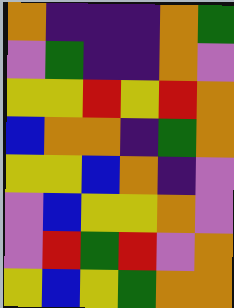[["orange", "indigo", "indigo", "indigo", "orange", "green"], ["violet", "green", "indigo", "indigo", "orange", "violet"], ["yellow", "yellow", "red", "yellow", "red", "orange"], ["blue", "orange", "orange", "indigo", "green", "orange"], ["yellow", "yellow", "blue", "orange", "indigo", "violet"], ["violet", "blue", "yellow", "yellow", "orange", "violet"], ["violet", "red", "green", "red", "violet", "orange"], ["yellow", "blue", "yellow", "green", "orange", "orange"]]